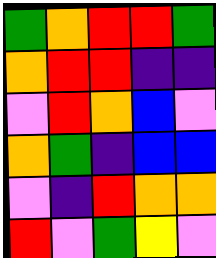[["green", "orange", "red", "red", "green"], ["orange", "red", "red", "indigo", "indigo"], ["violet", "red", "orange", "blue", "violet"], ["orange", "green", "indigo", "blue", "blue"], ["violet", "indigo", "red", "orange", "orange"], ["red", "violet", "green", "yellow", "violet"]]